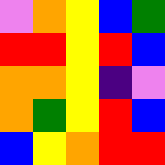[["violet", "orange", "yellow", "blue", "green"], ["red", "red", "yellow", "red", "blue"], ["orange", "orange", "yellow", "indigo", "violet"], ["orange", "green", "yellow", "red", "blue"], ["blue", "yellow", "orange", "red", "red"]]